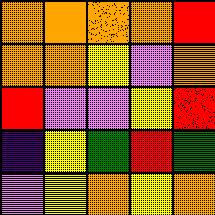[["orange", "orange", "orange", "orange", "red"], ["orange", "orange", "yellow", "violet", "orange"], ["red", "violet", "violet", "yellow", "red"], ["indigo", "yellow", "green", "red", "green"], ["violet", "yellow", "orange", "yellow", "orange"]]